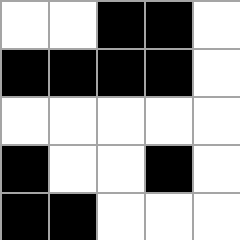[["white", "white", "black", "black", "white"], ["black", "black", "black", "black", "white"], ["white", "white", "white", "white", "white"], ["black", "white", "white", "black", "white"], ["black", "black", "white", "white", "white"]]